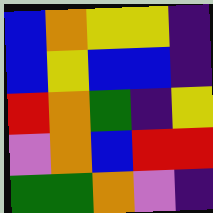[["blue", "orange", "yellow", "yellow", "indigo"], ["blue", "yellow", "blue", "blue", "indigo"], ["red", "orange", "green", "indigo", "yellow"], ["violet", "orange", "blue", "red", "red"], ["green", "green", "orange", "violet", "indigo"]]